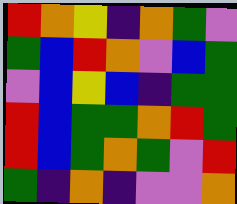[["red", "orange", "yellow", "indigo", "orange", "green", "violet"], ["green", "blue", "red", "orange", "violet", "blue", "green"], ["violet", "blue", "yellow", "blue", "indigo", "green", "green"], ["red", "blue", "green", "green", "orange", "red", "green"], ["red", "blue", "green", "orange", "green", "violet", "red"], ["green", "indigo", "orange", "indigo", "violet", "violet", "orange"]]